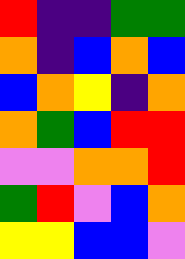[["red", "indigo", "indigo", "green", "green"], ["orange", "indigo", "blue", "orange", "blue"], ["blue", "orange", "yellow", "indigo", "orange"], ["orange", "green", "blue", "red", "red"], ["violet", "violet", "orange", "orange", "red"], ["green", "red", "violet", "blue", "orange"], ["yellow", "yellow", "blue", "blue", "violet"]]